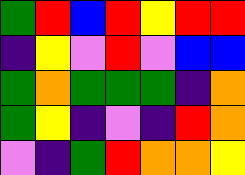[["green", "red", "blue", "red", "yellow", "red", "red"], ["indigo", "yellow", "violet", "red", "violet", "blue", "blue"], ["green", "orange", "green", "green", "green", "indigo", "orange"], ["green", "yellow", "indigo", "violet", "indigo", "red", "orange"], ["violet", "indigo", "green", "red", "orange", "orange", "yellow"]]